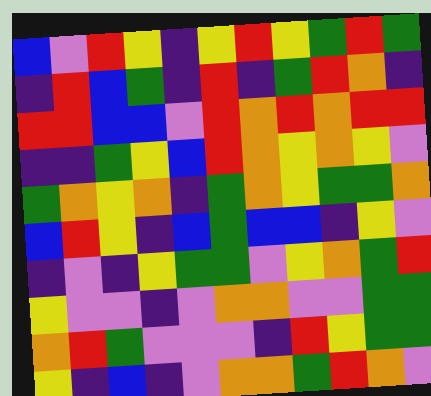[["blue", "violet", "red", "yellow", "indigo", "yellow", "red", "yellow", "green", "red", "green"], ["indigo", "red", "blue", "green", "indigo", "red", "indigo", "green", "red", "orange", "indigo"], ["red", "red", "blue", "blue", "violet", "red", "orange", "red", "orange", "red", "red"], ["indigo", "indigo", "green", "yellow", "blue", "red", "orange", "yellow", "orange", "yellow", "violet"], ["green", "orange", "yellow", "orange", "indigo", "green", "orange", "yellow", "green", "green", "orange"], ["blue", "red", "yellow", "indigo", "blue", "green", "blue", "blue", "indigo", "yellow", "violet"], ["indigo", "violet", "indigo", "yellow", "green", "green", "violet", "yellow", "orange", "green", "red"], ["yellow", "violet", "violet", "indigo", "violet", "orange", "orange", "violet", "violet", "green", "green"], ["orange", "red", "green", "violet", "violet", "violet", "indigo", "red", "yellow", "green", "green"], ["yellow", "indigo", "blue", "indigo", "violet", "orange", "orange", "green", "red", "orange", "violet"]]